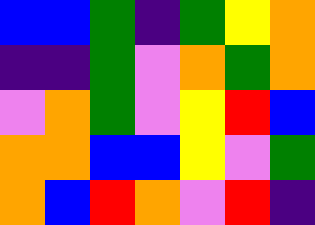[["blue", "blue", "green", "indigo", "green", "yellow", "orange"], ["indigo", "indigo", "green", "violet", "orange", "green", "orange"], ["violet", "orange", "green", "violet", "yellow", "red", "blue"], ["orange", "orange", "blue", "blue", "yellow", "violet", "green"], ["orange", "blue", "red", "orange", "violet", "red", "indigo"]]